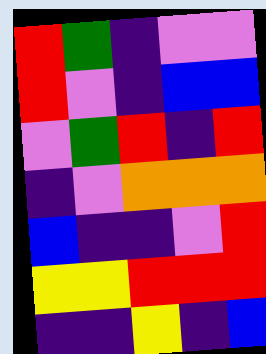[["red", "green", "indigo", "violet", "violet"], ["red", "violet", "indigo", "blue", "blue"], ["violet", "green", "red", "indigo", "red"], ["indigo", "violet", "orange", "orange", "orange"], ["blue", "indigo", "indigo", "violet", "red"], ["yellow", "yellow", "red", "red", "red"], ["indigo", "indigo", "yellow", "indigo", "blue"]]